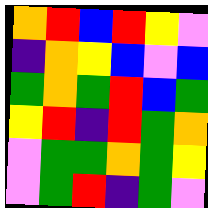[["orange", "red", "blue", "red", "yellow", "violet"], ["indigo", "orange", "yellow", "blue", "violet", "blue"], ["green", "orange", "green", "red", "blue", "green"], ["yellow", "red", "indigo", "red", "green", "orange"], ["violet", "green", "green", "orange", "green", "yellow"], ["violet", "green", "red", "indigo", "green", "violet"]]